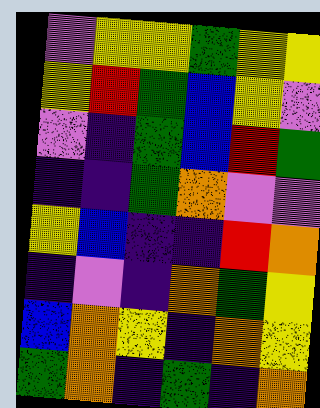[["violet", "yellow", "yellow", "green", "yellow", "yellow"], ["yellow", "red", "green", "blue", "yellow", "violet"], ["violet", "indigo", "green", "blue", "red", "green"], ["indigo", "indigo", "green", "orange", "violet", "violet"], ["yellow", "blue", "indigo", "indigo", "red", "orange"], ["indigo", "violet", "indigo", "orange", "green", "yellow"], ["blue", "orange", "yellow", "indigo", "orange", "yellow"], ["green", "orange", "indigo", "green", "indigo", "orange"]]